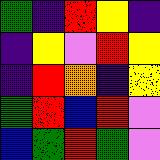[["green", "indigo", "red", "yellow", "indigo"], ["indigo", "yellow", "violet", "red", "yellow"], ["indigo", "red", "orange", "indigo", "yellow"], ["green", "red", "blue", "red", "violet"], ["blue", "green", "red", "green", "violet"]]